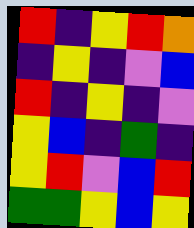[["red", "indigo", "yellow", "red", "orange"], ["indigo", "yellow", "indigo", "violet", "blue"], ["red", "indigo", "yellow", "indigo", "violet"], ["yellow", "blue", "indigo", "green", "indigo"], ["yellow", "red", "violet", "blue", "red"], ["green", "green", "yellow", "blue", "yellow"]]